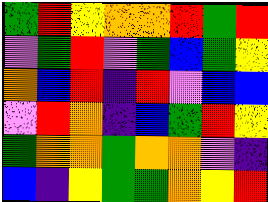[["green", "red", "yellow", "orange", "orange", "red", "green", "red"], ["violet", "green", "red", "violet", "green", "blue", "green", "yellow"], ["orange", "blue", "red", "indigo", "red", "violet", "blue", "blue"], ["violet", "red", "orange", "indigo", "blue", "green", "red", "yellow"], ["green", "orange", "orange", "green", "orange", "orange", "violet", "indigo"], ["blue", "indigo", "yellow", "green", "green", "orange", "yellow", "red"]]